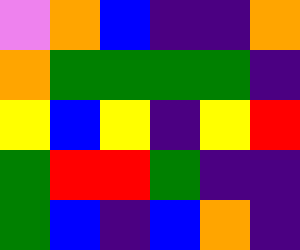[["violet", "orange", "blue", "indigo", "indigo", "orange"], ["orange", "green", "green", "green", "green", "indigo"], ["yellow", "blue", "yellow", "indigo", "yellow", "red"], ["green", "red", "red", "green", "indigo", "indigo"], ["green", "blue", "indigo", "blue", "orange", "indigo"]]